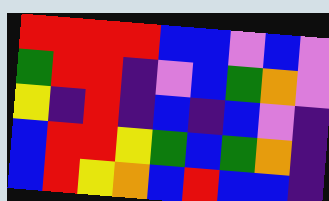[["red", "red", "red", "red", "blue", "blue", "violet", "blue", "violet"], ["green", "red", "red", "indigo", "violet", "blue", "green", "orange", "violet"], ["yellow", "indigo", "red", "indigo", "blue", "indigo", "blue", "violet", "indigo"], ["blue", "red", "red", "yellow", "green", "blue", "green", "orange", "indigo"], ["blue", "red", "yellow", "orange", "blue", "red", "blue", "blue", "indigo"]]